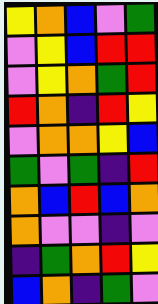[["yellow", "orange", "blue", "violet", "green"], ["violet", "yellow", "blue", "red", "red"], ["violet", "yellow", "orange", "green", "red"], ["red", "orange", "indigo", "red", "yellow"], ["violet", "orange", "orange", "yellow", "blue"], ["green", "violet", "green", "indigo", "red"], ["orange", "blue", "red", "blue", "orange"], ["orange", "violet", "violet", "indigo", "violet"], ["indigo", "green", "orange", "red", "yellow"], ["blue", "orange", "indigo", "green", "violet"]]